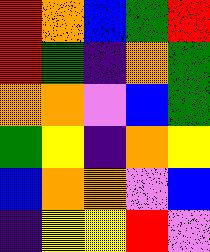[["red", "orange", "blue", "green", "red"], ["red", "green", "indigo", "orange", "green"], ["orange", "orange", "violet", "blue", "green"], ["green", "yellow", "indigo", "orange", "yellow"], ["blue", "orange", "orange", "violet", "blue"], ["indigo", "yellow", "yellow", "red", "violet"]]